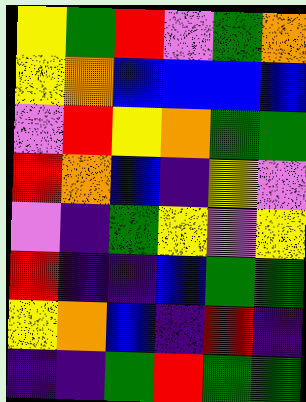[["yellow", "green", "red", "violet", "green", "orange"], ["yellow", "orange", "blue", "blue", "blue", "blue"], ["violet", "red", "yellow", "orange", "green", "green"], ["red", "orange", "blue", "indigo", "yellow", "violet"], ["violet", "indigo", "green", "yellow", "violet", "yellow"], ["red", "indigo", "indigo", "blue", "green", "green"], ["yellow", "orange", "blue", "indigo", "red", "indigo"], ["indigo", "indigo", "green", "red", "green", "green"]]